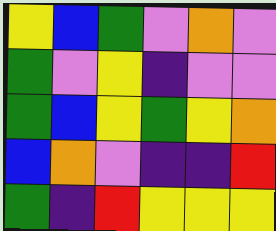[["yellow", "blue", "green", "violet", "orange", "violet"], ["green", "violet", "yellow", "indigo", "violet", "violet"], ["green", "blue", "yellow", "green", "yellow", "orange"], ["blue", "orange", "violet", "indigo", "indigo", "red"], ["green", "indigo", "red", "yellow", "yellow", "yellow"]]